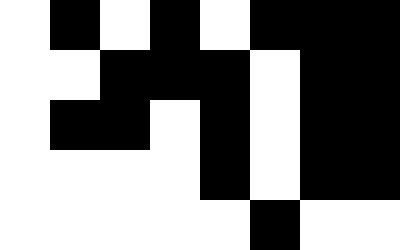[["white", "black", "white", "black", "white", "black", "black", "black"], ["white", "white", "black", "black", "black", "white", "black", "black"], ["white", "black", "black", "white", "black", "white", "black", "black"], ["white", "white", "white", "white", "black", "white", "black", "black"], ["white", "white", "white", "white", "white", "black", "white", "white"]]